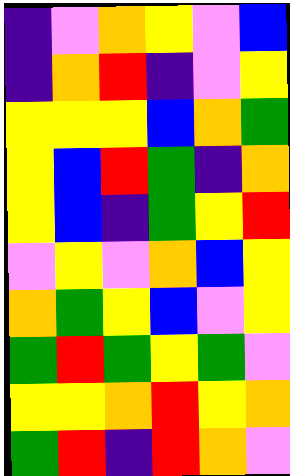[["indigo", "violet", "orange", "yellow", "violet", "blue"], ["indigo", "orange", "red", "indigo", "violet", "yellow"], ["yellow", "yellow", "yellow", "blue", "orange", "green"], ["yellow", "blue", "red", "green", "indigo", "orange"], ["yellow", "blue", "indigo", "green", "yellow", "red"], ["violet", "yellow", "violet", "orange", "blue", "yellow"], ["orange", "green", "yellow", "blue", "violet", "yellow"], ["green", "red", "green", "yellow", "green", "violet"], ["yellow", "yellow", "orange", "red", "yellow", "orange"], ["green", "red", "indigo", "red", "orange", "violet"]]